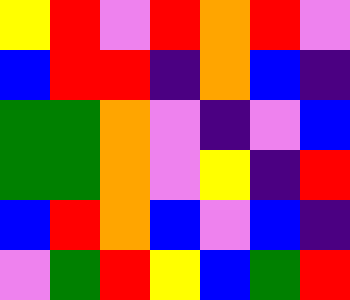[["yellow", "red", "violet", "red", "orange", "red", "violet"], ["blue", "red", "red", "indigo", "orange", "blue", "indigo"], ["green", "green", "orange", "violet", "indigo", "violet", "blue"], ["green", "green", "orange", "violet", "yellow", "indigo", "red"], ["blue", "red", "orange", "blue", "violet", "blue", "indigo"], ["violet", "green", "red", "yellow", "blue", "green", "red"]]